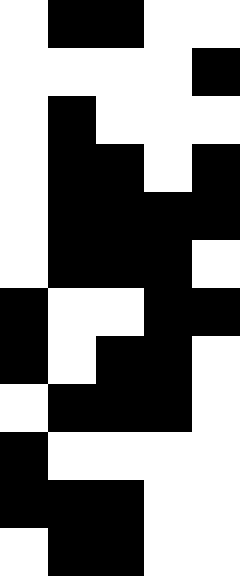[["white", "black", "black", "white", "white"], ["white", "white", "white", "white", "black"], ["white", "black", "white", "white", "white"], ["white", "black", "black", "white", "black"], ["white", "black", "black", "black", "black"], ["white", "black", "black", "black", "white"], ["black", "white", "white", "black", "black"], ["black", "white", "black", "black", "white"], ["white", "black", "black", "black", "white"], ["black", "white", "white", "white", "white"], ["black", "black", "black", "white", "white"], ["white", "black", "black", "white", "white"]]